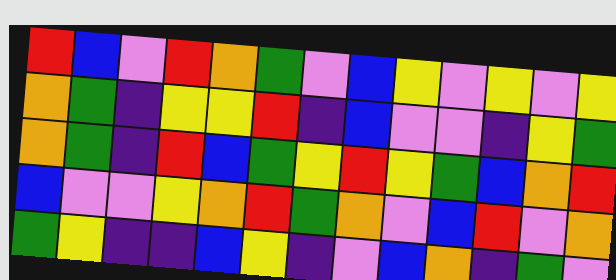[["red", "blue", "violet", "red", "orange", "green", "violet", "blue", "yellow", "violet", "yellow", "violet", "yellow"], ["orange", "green", "indigo", "yellow", "yellow", "red", "indigo", "blue", "violet", "violet", "indigo", "yellow", "green"], ["orange", "green", "indigo", "red", "blue", "green", "yellow", "red", "yellow", "green", "blue", "orange", "red"], ["blue", "violet", "violet", "yellow", "orange", "red", "green", "orange", "violet", "blue", "red", "violet", "orange"], ["green", "yellow", "indigo", "indigo", "blue", "yellow", "indigo", "violet", "blue", "orange", "indigo", "green", "violet"]]